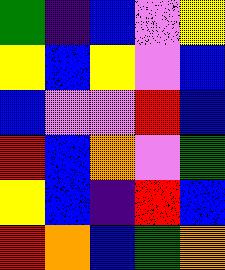[["green", "indigo", "blue", "violet", "yellow"], ["yellow", "blue", "yellow", "violet", "blue"], ["blue", "violet", "violet", "red", "blue"], ["red", "blue", "orange", "violet", "green"], ["yellow", "blue", "indigo", "red", "blue"], ["red", "orange", "blue", "green", "orange"]]